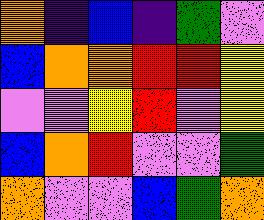[["orange", "indigo", "blue", "indigo", "green", "violet"], ["blue", "orange", "orange", "red", "red", "yellow"], ["violet", "violet", "yellow", "red", "violet", "yellow"], ["blue", "orange", "red", "violet", "violet", "green"], ["orange", "violet", "violet", "blue", "green", "orange"]]